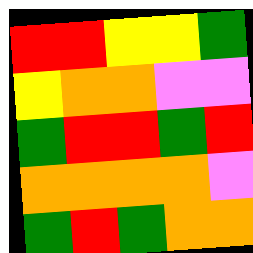[["red", "red", "yellow", "yellow", "green"], ["yellow", "orange", "orange", "violet", "violet"], ["green", "red", "red", "green", "red"], ["orange", "orange", "orange", "orange", "violet"], ["green", "red", "green", "orange", "orange"]]